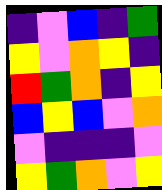[["indigo", "violet", "blue", "indigo", "green"], ["yellow", "violet", "orange", "yellow", "indigo"], ["red", "green", "orange", "indigo", "yellow"], ["blue", "yellow", "blue", "violet", "orange"], ["violet", "indigo", "indigo", "indigo", "violet"], ["yellow", "green", "orange", "violet", "yellow"]]